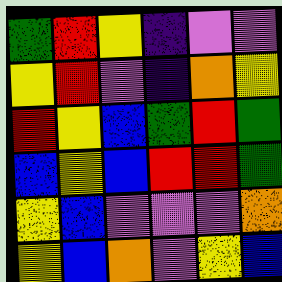[["green", "red", "yellow", "indigo", "violet", "violet"], ["yellow", "red", "violet", "indigo", "orange", "yellow"], ["red", "yellow", "blue", "green", "red", "green"], ["blue", "yellow", "blue", "red", "red", "green"], ["yellow", "blue", "violet", "violet", "violet", "orange"], ["yellow", "blue", "orange", "violet", "yellow", "blue"]]